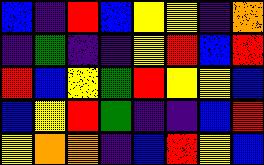[["blue", "indigo", "red", "blue", "yellow", "yellow", "indigo", "orange"], ["indigo", "green", "indigo", "indigo", "yellow", "red", "blue", "red"], ["red", "blue", "yellow", "green", "red", "yellow", "yellow", "blue"], ["blue", "yellow", "red", "green", "indigo", "indigo", "blue", "red"], ["yellow", "orange", "orange", "indigo", "blue", "red", "yellow", "blue"]]